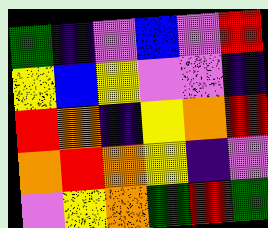[["green", "indigo", "violet", "blue", "violet", "red"], ["yellow", "blue", "yellow", "violet", "violet", "indigo"], ["red", "orange", "indigo", "yellow", "orange", "red"], ["orange", "red", "orange", "yellow", "indigo", "violet"], ["violet", "yellow", "orange", "green", "red", "green"]]